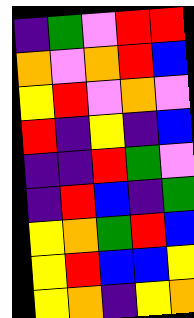[["indigo", "green", "violet", "red", "red"], ["orange", "violet", "orange", "red", "blue"], ["yellow", "red", "violet", "orange", "violet"], ["red", "indigo", "yellow", "indigo", "blue"], ["indigo", "indigo", "red", "green", "violet"], ["indigo", "red", "blue", "indigo", "green"], ["yellow", "orange", "green", "red", "blue"], ["yellow", "red", "blue", "blue", "yellow"], ["yellow", "orange", "indigo", "yellow", "orange"]]